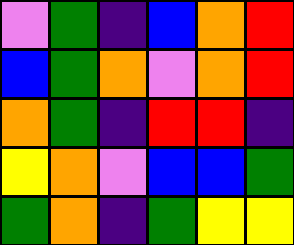[["violet", "green", "indigo", "blue", "orange", "red"], ["blue", "green", "orange", "violet", "orange", "red"], ["orange", "green", "indigo", "red", "red", "indigo"], ["yellow", "orange", "violet", "blue", "blue", "green"], ["green", "orange", "indigo", "green", "yellow", "yellow"]]